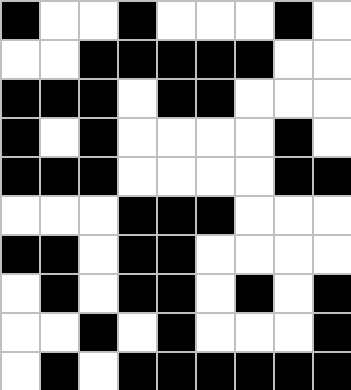[["black", "white", "white", "black", "white", "white", "white", "black", "white"], ["white", "white", "black", "black", "black", "black", "black", "white", "white"], ["black", "black", "black", "white", "black", "black", "white", "white", "white"], ["black", "white", "black", "white", "white", "white", "white", "black", "white"], ["black", "black", "black", "white", "white", "white", "white", "black", "black"], ["white", "white", "white", "black", "black", "black", "white", "white", "white"], ["black", "black", "white", "black", "black", "white", "white", "white", "white"], ["white", "black", "white", "black", "black", "white", "black", "white", "black"], ["white", "white", "black", "white", "black", "white", "white", "white", "black"], ["white", "black", "white", "black", "black", "black", "black", "black", "black"]]